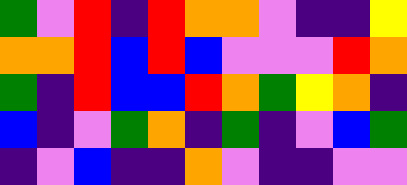[["green", "violet", "red", "indigo", "red", "orange", "orange", "violet", "indigo", "indigo", "yellow"], ["orange", "orange", "red", "blue", "red", "blue", "violet", "violet", "violet", "red", "orange"], ["green", "indigo", "red", "blue", "blue", "red", "orange", "green", "yellow", "orange", "indigo"], ["blue", "indigo", "violet", "green", "orange", "indigo", "green", "indigo", "violet", "blue", "green"], ["indigo", "violet", "blue", "indigo", "indigo", "orange", "violet", "indigo", "indigo", "violet", "violet"]]